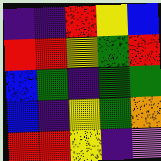[["indigo", "indigo", "red", "yellow", "blue"], ["red", "red", "yellow", "green", "red"], ["blue", "green", "indigo", "green", "green"], ["blue", "indigo", "yellow", "green", "orange"], ["red", "red", "yellow", "indigo", "violet"]]